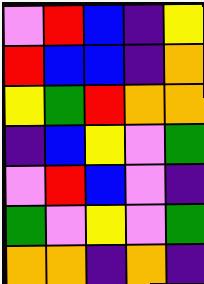[["violet", "red", "blue", "indigo", "yellow"], ["red", "blue", "blue", "indigo", "orange"], ["yellow", "green", "red", "orange", "orange"], ["indigo", "blue", "yellow", "violet", "green"], ["violet", "red", "blue", "violet", "indigo"], ["green", "violet", "yellow", "violet", "green"], ["orange", "orange", "indigo", "orange", "indigo"]]